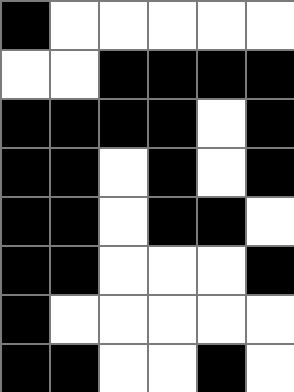[["black", "white", "white", "white", "white", "white"], ["white", "white", "black", "black", "black", "black"], ["black", "black", "black", "black", "white", "black"], ["black", "black", "white", "black", "white", "black"], ["black", "black", "white", "black", "black", "white"], ["black", "black", "white", "white", "white", "black"], ["black", "white", "white", "white", "white", "white"], ["black", "black", "white", "white", "black", "white"]]